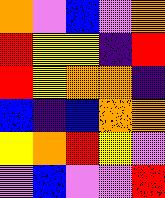[["orange", "violet", "blue", "violet", "orange"], ["red", "yellow", "yellow", "indigo", "red"], ["red", "yellow", "orange", "orange", "indigo"], ["blue", "indigo", "blue", "orange", "orange"], ["yellow", "orange", "red", "yellow", "violet"], ["violet", "blue", "violet", "violet", "red"]]